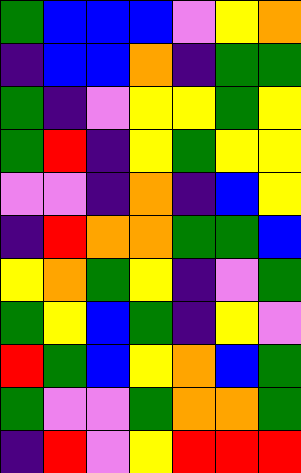[["green", "blue", "blue", "blue", "violet", "yellow", "orange"], ["indigo", "blue", "blue", "orange", "indigo", "green", "green"], ["green", "indigo", "violet", "yellow", "yellow", "green", "yellow"], ["green", "red", "indigo", "yellow", "green", "yellow", "yellow"], ["violet", "violet", "indigo", "orange", "indigo", "blue", "yellow"], ["indigo", "red", "orange", "orange", "green", "green", "blue"], ["yellow", "orange", "green", "yellow", "indigo", "violet", "green"], ["green", "yellow", "blue", "green", "indigo", "yellow", "violet"], ["red", "green", "blue", "yellow", "orange", "blue", "green"], ["green", "violet", "violet", "green", "orange", "orange", "green"], ["indigo", "red", "violet", "yellow", "red", "red", "red"]]